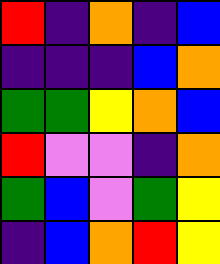[["red", "indigo", "orange", "indigo", "blue"], ["indigo", "indigo", "indigo", "blue", "orange"], ["green", "green", "yellow", "orange", "blue"], ["red", "violet", "violet", "indigo", "orange"], ["green", "blue", "violet", "green", "yellow"], ["indigo", "blue", "orange", "red", "yellow"]]